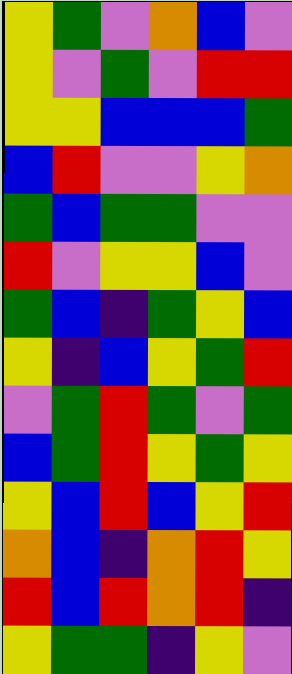[["yellow", "green", "violet", "orange", "blue", "violet"], ["yellow", "violet", "green", "violet", "red", "red"], ["yellow", "yellow", "blue", "blue", "blue", "green"], ["blue", "red", "violet", "violet", "yellow", "orange"], ["green", "blue", "green", "green", "violet", "violet"], ["red", "violet", "yellow", "yellow", "blue", "violet"], ["green", "blue", "indigo", "green", "yellow", "blue"], ["yellow", "indigo", "blue", "yellow", "green", "red"], ["violet", "green", "red", "green", "violet", "green"], ["blue", "green", "red", "yellow", "green", "yellow"], ["yellow", "blue", "red", "blue", "yellow", "red"], ["orange", "blue", "indigo", "orange", "red", "yellow"], ["red", "blue", "red", "orange", "red", "indigo"], ["yellow", "green", "green", "indigo", "yellow", "violet"]]